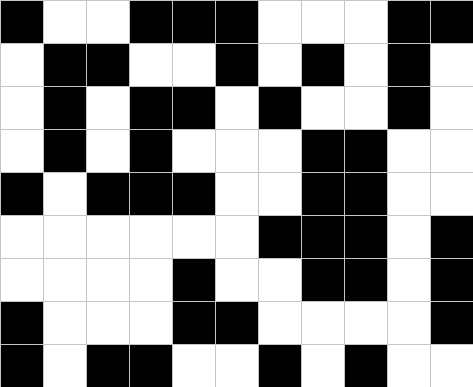[["black", "white", "white", "black", "black", "black", "white", "white", "white", "black", "black"], ["white", "black", "black", "white", "white", "black", "white", "black", "white", "black", "white"], ["white", "black", "white", "black", "black", "white", "black", "white", "white", "black", "white"], ["white", "black", "white", "black", "white", "white", "white", "black", "black", "white", "white"], ["black", "white", "black", "black", "black", "white", "white", "black", "black", "white", "white"], ["white", "white", "white", "white", "white", "white", "black", "black", "black", "white", "black"], ["white", "white", "white", "white", "black", "white", "white", "black", "black", "white", "black"], ["black", "white", "white", "white", "black", "black", "white", "white", "white", "white", "black"], ["black", "white", "black", "black", "white", "white", "black", "white", "black", "white", "white"]]